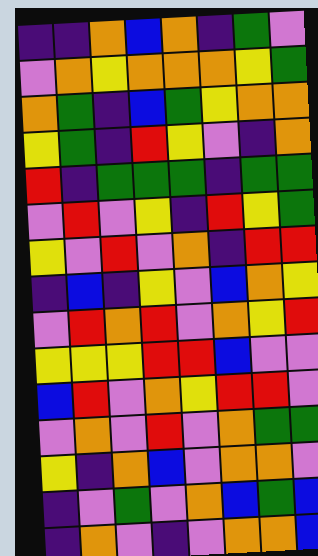[["indigo", "indigo", "orange", "blue", "orange", "indigo", "green", "violet"], ["violet", "orange", "yellow", "orange", "orange", "orange", "yellow", "green"], ["orange", "green", "indigo", "blue", "green", "yellow", "orange", "orange"], ["yellow", "green", "indigo", "red", "yellow", "violet", "indigo", "orange"], ["red", "indigo", "green", "green", "green", "indigo", "green", "green"], ["violet", "red", "violet", "yellow", "indigo", "red", "yellow", "green"], ["yellow", "violet", "red", "violet", "orange", "indigo", "red", "red"], ["indigo", "blue", "indigo", "yellow", "violet", "blue", "orange", "yellow"], ["violet", "red", "orange", "red", "violet", "orange", "yellow", "red"], ["yellow", "yellow", "yellow", "red", "red", "blue", "violet", "violet"], ["blue", "red", "violet", "orange", "yellow", "red", "red", "violet"], ["violet", "orange", "violet", "red", "violet", "orange", "green", "green"], ["yellow", "indigo", "orange", "blue", "violet", "orange", "orange", "violet"], ["indigo", "violet", "green", "violet", "orange", "blue", "green", "blue"], ["indigo", "orange", "violet", "indigo", "violet", "orange", "orange", "blue"]]